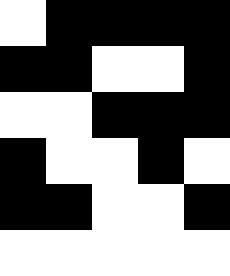[["white", "black", "black", "black", "black"], ["black", "black", "white", "white", "black"], ["white", "white", "black", "black", "black"], ["black", "white", "white", "black", "white"], ["black", "black", "white", "white", "black"], ["white", "white", "white", "white", "white"]]